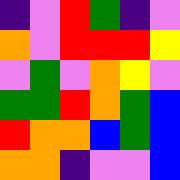[["indigo", "violet", "red", "green", "indigo", "violet"], ["orange", "violet", "red", "red", "red", "yellow"], ["violet", "green", "violet", "orange", "yellow", "violet"], ["green", "green", "red", "orange", "green", "blue"], ["red", "orange", "orange", "blue", "green", "blue"], ["orange", "orange", "indigo", "violet", "violet", "blue"]]